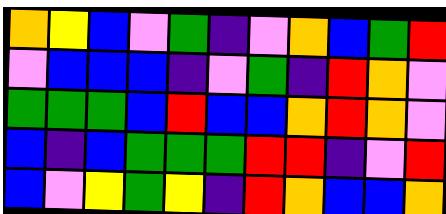[["orange", "yellow", "blue", "violet", "green", "indigo", "violet", "orange", "blue", "green", "red"], ["violet", "blue", "blue", "blue", "indigo", "violet", "green", "indigo", "red", "orange", "violet"], ["green", "green", "green", "blue", "red", "blue", "blue", "orange", "red", "orange", "violet"], ["blue", "indigo", "blue", "green", "green", "green", "red", "red", "indigo", "violet", "red"], ["blue", "violet", "yellow", "green", "yellow", "indigo", "red", "orange", "blue", "blue", "orange"]]